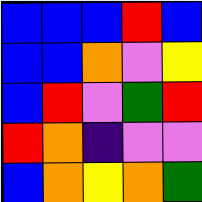[["blue", "blue", "blue", "red", "blue"], ["blue", "blue", "orange", "violet", "yellow"], ["blue", "red", "violet", "green", "red"], ["red", "orange", "indigo", "violet", "violet"], ["blue", "orange", "yellow", "orange", "green"]]